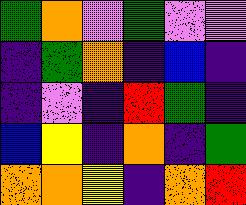[["green", "orange", "violet", "green", "violet", "violet"], ["indigo", "green", "orange", "indigo", "blue", "indigo"], ["indigo", "violet", "indigo", "red", "green", "indigo"], ["blue", "yellow", "indigo", "orange", "indigo", "green"], ["orange", "orange", "yellow", "indigo", "orange", "red"]]